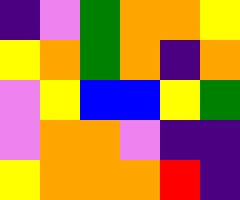[["indigo", "violet", "green", "orange", "orange", "yellow"], ["yellow", "orange", "green", "orange", "indigo", "orange"], ["violet", "yellow", "blue", "blue", "yellow", "green"], ["violet", "orange", "orange", "violet", "indigo", "indigo"], ["yellow", "orange", "orange", "orange", "red", "indigo"]]